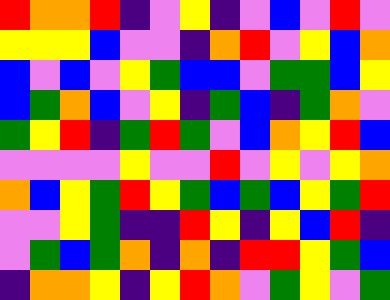[["red", "orange", "orange", "red", "indigo", "violet", "yellow", "indigo", "violet", "blue", "violet", "red", "violet"], ["yellow", "yellow", "yellow", "blue", "violet", "violet", "indigo", "orange", "red", "violet", "yellow", "blue", "orange"], ["blue", "violet", "blue", "violet", "yellow", "green", "blue", "blue", "violet", "green", "green", "blue", "yellow"], ["blue", "green", "orange", "blue", "violet", "yellow", "indigo", "green", "blue", "indigo", "green", "orange", "violet"], ["green", "yellow", "red", "indigo", "green", "red", "green", "violet", "blue", "orange", "yellow", "red", "blue"], ["violet", "violet", "violet", "violet", "yellow", "violet", "violet", "red", "violet", "yellow", "violet", "yellow", "orange"], ["orange", "blue", "yellow", "green", "red", "yellow", "green", "blue", "green", "blue", "yellow", "green", "red"], ["violet", "violet", "yellow", "green", "indigo", "indigo", "red", "yellow", "indigo", "yellow", "blue", "red", "indigo"], ["violet", "green", "blue", "green", "orange", "indigo", "orange", "indigo", "red", "red", "yellow", "green", "blue"], ["indigo", "orange", "orange", "yellow", "indigo", "yellow", "red", "orange", "violet", "green", "yellow", "violet", "green"]]